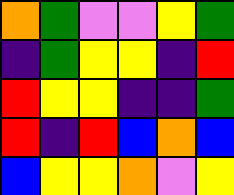[["orange", "green", "violet", "violet", "yellow", "green"], ["indigo", "green", "yellow", "yellow", "indigo", "red"], ["red", "yellow", "yellow", "indigo", "indigo", "green"], ["red", "indigo", "red", "blue", "orange", "blue"], ["blue", "yellow", "yellow", "orange", "violet", "yellow"]]